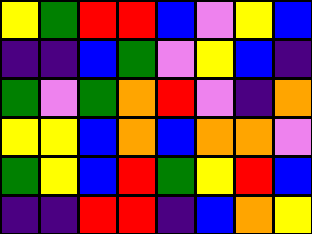[["yellow", "green", "red", "red", "blue", "violet", "yellow", "blue"], ["indigo", "indigo", "blue", "green", "violet", "yellow", "blue", "indigo"], ["green", "violet", "green", "orange", "red", "violet", "indigo", "orange"], ["yellow", "yellow", "blue", "orange", "blue", "orange", "orange", "violet"], ["green", "yellow", "blue", "red", "green", "yellow", "red", "blue"], ["indigo", "indigo", "red", "red", "indigo", "blue", "orange", "yellow"]]